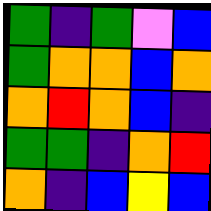[["green", "indigo", "green", "violet", "blue"], ["green", "orange", "orange", "blue", "orange"], ["orange", "red", "orange", "blue", "indigo"], ["green", "green", "indigo", "orange", "red"], ["orange", "indigo", "blue", "yellow", "blue"]]